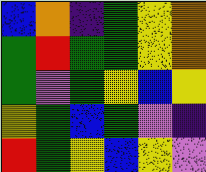[["blue", "orange", "indigo", "green", "yellow", "orange"], ["green", "red", "green", "green", "yellow", "orange"], ["green", "violet", "green", "yellow", "blue", "yellow"], ["yellow", "green", "blue", "green", "violet", "indigo"], ["red", "green", "yellow", "blue", "yellow", "violet"]]